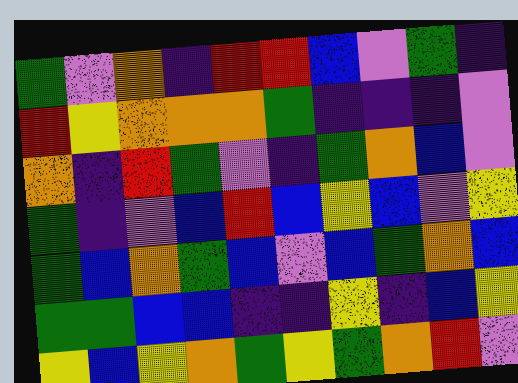[["green", "violet", "orange", "indigo", "red", "red", "blue", "violet", "green", "indigo"], ["red", "yellow", "orange", "orange", "orange", "green", "indigo", "indigo", "indigo", "violet"], ["orange", "indigo", "red", "green", "violet", "indigo", "green", "orange", "blue", "violet"], ["green", "indigo", "violet", "blue", "red", "blue", "yellow", "blue", "violet", "yellow"], ["green", "blue", "orange", "green", "blue", "violet", "blue", "green", "orange", "blue"], ["green", "green", "blue", "blue", "indigo", "indigo", "yellow", "indigo", "blue", "yellow"], ["yellow", "blue", "yellow", "orange", "green", "yellow", "green", "orange", "red", "violet"]]